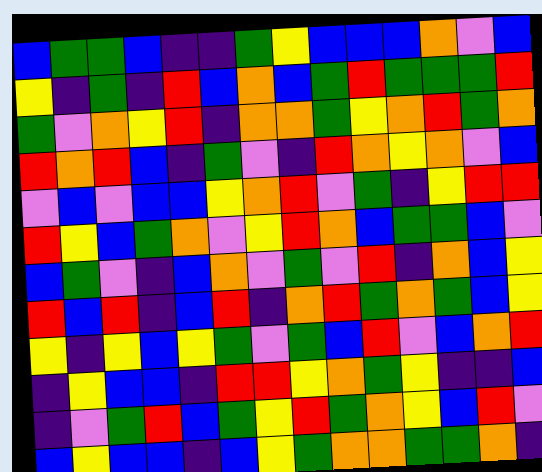[["blue", "green", "green", "blue", "indigo", "indigo", "green", "yellow", "blue", "blue", "blue", "orange", "violet", "blue"], ["yellow", "indigo", "green", "indigo", "red", "blue", "orange", "blue", "green", "red", "green", "green", "green", "red"], ["green", "violet", "orange", "yellow", "red", "indigo", "orange", "orange", "green", "yellow", "orange", "red", "green", "orange"], ["red", "orange", "red", "blue", "indigo", "green", "violet", "indigo", "red", "orange", "yellow", "orange", "violet", "blue"], ["violet", "blue", "violet", "blue", "blue", "yellow", "orange", "red", "violet", "green", "indigo", "yellow", "red", "red"], ["red", "yellow", "blue", "green", "orange", "violet", "yellow", "red", "orange", "blue", "green", "green", "blue", "violet"], ["blue", "green", "violet", "indigo", "blue", "orange", "violet", "green", "violet", "red", "indigo", "orange", "blue", "yellow"], ["red", "blue", "red", "indigo", "blue", "red", "indigo", "orange", "red", "green", "orange", "green", "blue", "yellow"], ["yellow", "indigo", "yellow", "blue", "yellow", "green", "violet", "green", "blue", "red", "violet", "blue", "orange", "red"], ["indigo", "yellow", "blue", "blue", "indigo", "red", "red", "yellow", "orange", "green", "yellow", "indigo", "indigo", "blue"], ["indigo", "violet", "green", "red", "blue", "green", "yellow", "red", "green", "orange", "yellow", "blue", "red", "violet"], ["blue", "yellow", "blue", "blue", "indigo", "blue", "yellow", "green", "orange", "orange", "green", "green", "orange", "indigo"]]